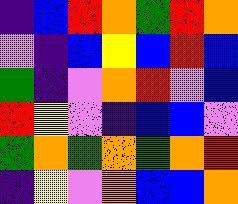[["indigo", "blue", "red", "orange", "green", "red", "orange"], ["violet", "indigo", "blue", "yellow", "blue", "red", "blue"], ["green", "indigo", "violet", "orange", "red", "violet", "blue"], ["red", "yellow", "violet", "indigo", "blue", "blue", "violet"], ["green", "orange", "green", "orange", "green", "orange", "red"], ["indigo", "yellow", "violet", "orange", "blue", "blue", "orange"]]